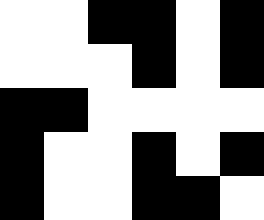[["white", "white", "black", "black", "white", "black"], ["white", "white", "white", "black", "white", "black"], ["black", "black", "white", "white", "white", "white"], ["black", "white", "white", "black", "white", "black"], ["black", "white", "white", "black", "black", "white"]]